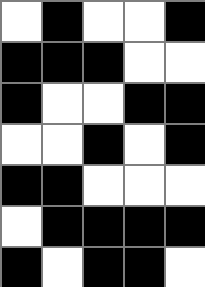[["white", "black", "white", "white", "black"], ["black", "black", "black", "white", "white"], ["black", "white", "white", "black", "black"], ["white", "white", "black", "white", "black"], ["black", "black", "white", "white", "white"], ["white", "black", "black", "black", "black"], ["black", "white", "black", "black", "white"]]